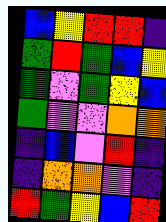[["blue", "yellow", "red", "red", "indigo"], ["green", "red", "green", "blue", "yellow"], ["green", "violet", "green", "yellow", "blue"], ["green", "violet", "violet", "orange", "orange"], ["indigo", "blue", "violet", "red", "indigo"], ["indigo", "orange", "orange", "violet", "indigo"], ["red", "green", "yellow", "blue", "red"]]